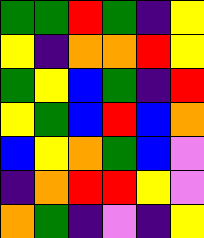[["green", "green", "red", "green", "indigo", "yellow"], ["yellow", "indigo", "orange", "orange", "red", "yellow"], ["green", "yellow", "blue", "green", "indigo", "red"], ["yellow", "green", "blue", "red", "blue", "orange"], ["blue", "yellow", "orange", "green", "blue", "violet"], ["indigo", "orange", "red", "red", "yellow", "violet"], ["orange", "green", "indigo", "violet", "indigo", "yellow"]]